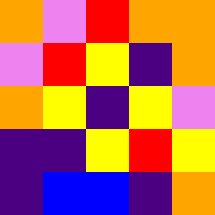[["orange", "violet", "red", "orange", "orange"], ["violet", "red", "yellow", "indigo", "orange"], ["orange", "yellow", "indigo", "yellow", "violet"], ["indigo", "indigo", "yellow", "red", "yellow"], ["indigo", "blue", "blue", "indigo", "orange"]]